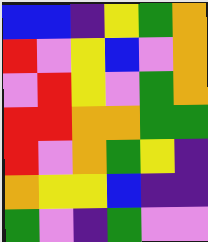[["blue", "blue", "indigo", "yellow", "green", "orange"], ["red", "violet", "yellow", "blue", "violet", "orange"], ["violet", "red", "yellow", "violet", "green", "orange"], ["red", "red", "orange", "orange", "green", "green"], ["red", "violet", "orange", "green", "yellow", "indigo"], ["orange", "yellow", "yellow", "blue", "indigo", "indigo"], ["green", "violet", "indigo", "green", "violet", "violet"]]